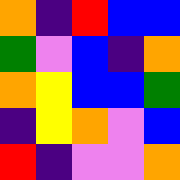[["orange", "indigo", "red", "blue", "blue"], ["green", "violet", "blue", "indigo", "orange"], ["orange", "yellow", "blue", "blue", "green"], ["indigo", "yellow", "orange", "violet", "blue"], ["red", "indigo", "violet", "violet", "orange"]]